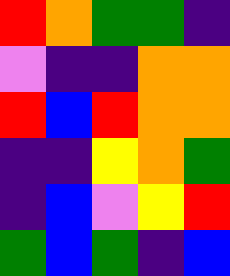[["red", "orange", "green", "green", "indigo"], ["violet", "indigo", "indigo", "orange", "orange"], ["red", "blue", "red", "orange", "orange"], ["indigo", "indigo", "yellow", "orange", "green"], ["indigo", "blue", "violet", "yellow", "red"], ["green", "blue", "green", "indigo", "blue"]]